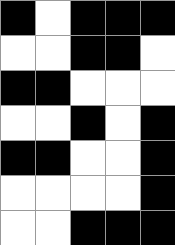[["black", "white", "black", "black", "black"], ["white", "white", "black", "black", "white"], ["black", "black", "white", "white", "white"], ["white", "white", "black", "white", "black"], ["black", "black", "white", "white", "black"], ["white", "white", "white", "white", "black"], ["white", "white", "black", "black", "black"]]